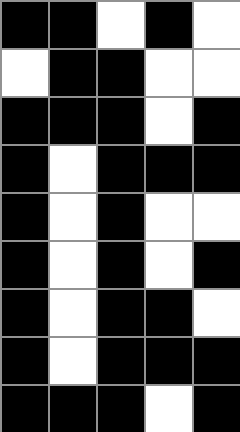[["black", "black", "white", "black", "white"], ["white", "black", "black", "white", "white"], ["black", "black", "black", "white", "black"], ["black", "white", "black", "black", "black"], ["black", "white", "black", "white", "white"], ["black", "white", "black", "white", "black"], ["black", "white", "black", "black", "white"], ["black", "white", "black", "black", "black"], ["black", "black", "black", "white", "black"]]